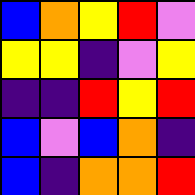[["blue", "orange", "yellow", "red", "violet"], ["yellow", "yellow", "indigo", "violet", "yellow"], ["indigo", "indigo", "red", "yellow", "red"], ["blue", "violet", "blue", "orange", "indigo"], ["blue", "indigo", "orange", "orange", "red"]]